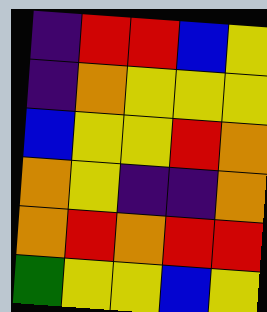[["indigo", "red", "red", "blue", "yellow"], ["indigo", "orange", "yellow", "yellow", "yellow"], ["blue", "yellow", "yellow", "red", "orange"], ["orange", "yellow", "indigo", "indigo", "orange"], ["orange", "red", "orange", "red", "red"], ["green", "yellow", "yellow", "blue", "yellow"]]